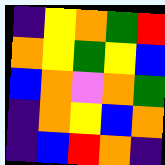[["indigo", "yellow", "orange", "green", "red"], ["orange", "yellow", "green", "yellow", "blue"], ["blue", "orange", "violet", "orange", "green"], ["indigo", "orange", "yellow", "blue", "orange"], ["indigo", "blue", "red", "orange", "indigo"]]